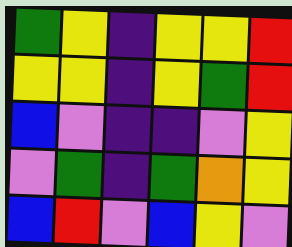[["green", "yellow", "indigo", "yellow", "yellow", "red"], ["yellow", "yellow", "indigo", "yellow", "green", "red"], ["blue", "violet", "indigo", "indigo", "violet", "yellow"], ["violet", "green", "indigo", "green", "orange", "yellow"], ["blue", "red", "violet", "blue", "yellow", "violet"]]